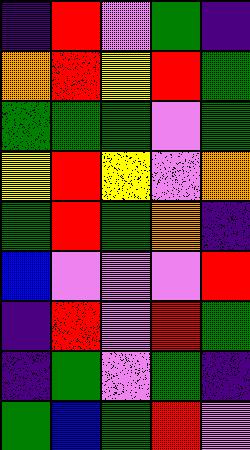[["indigo", "red", "violet", "green", "indigo"], ["orange", "red", "yellow", "red", "green"], ["green", "green", "green", "violet", "green"], ["yellow", "red", "yellow", "violet", "orange"], ["green", "red", "green", "orange", "indigo"], ["blue", "violet", "violet", "violet", "red"], ["indigo", "red", "violet", "red", "green"], ["indigo", "green", "violet", "green", "indigo"], ["green", "blue", "green", "red", "violet"]]